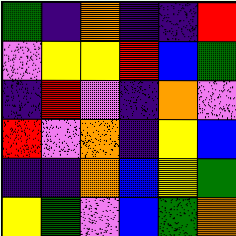[["green", "indigo", "orange", "indigo", "indigo", "red"], ["violet", "yellow", "yellow", "red", "blue", "green"], ["indigo", "red", "violet", "indigo", "orange", "violet"], ["red", "violet", "orange", "indigo", "yellow", "blue"], ["indigo", "indigo", "orange", "blue", "yellow", "green"], ["yellow", "green", "violet", "blue", "green", "orange"]]